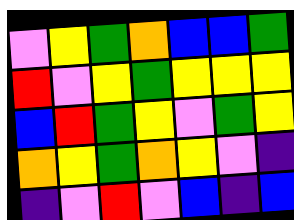[["violet", "yellow", "green", "orange", "blue", "blue", "green"], ["red", "violet", "yellow", "green", "yellow", "yellow", "yellow"], ["blue", "red", "green", "yellow", "violet", "green", "yellow"], ["orange", "yellow", "green", "orange", "yellow", "violet", "indigo"], ["indigo", "violet", "red", "violet", "blue", "indigo", "blue"]]